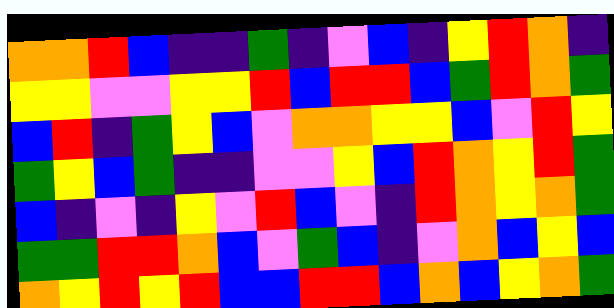[["orange", "orange", "red", "blue", "indigo", "indigo", "green", "indigo", "violet", "blue", "indigo", "yellow", "red", "orange", "indigo"], ["yellow", "yellow", "violet", "violet", "yellow", "yellow", "red", "blue", "red", "red", "blue", "green", "red", "orange", "green"], ["blue", "red", "indigo", "green", "yellow", "blue", "violet", "orange", "orange", "yellow", "yellow", "blue", "violet", "red", "yellow"], ["green", "yellow", "blue", "green", "indigo", "indigo", "violet", "violet", "yellow", "blue", "red", "orange", "yellow", "red", "green"], ["blue", "indigo", "violet", "indigo", "yellow", "violet", "red", "blue", "violet", "indigo", "red", "orange", "yellow", "orange", "green"], ["green", "green", "red", "red", "orange", "blue", "violet", "green", "blue", "indigo", "violet", "orange", "blue", "yellow", "blue"], ["orange", "yellow", "red", "yellow", "red", "blue", "blue", "red", "red", "blue", "orange", "blue", "yellow", "orange", "green"]]